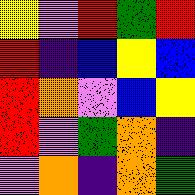[["yellow", "violet", "red", "green", "red"], ["red", "indigo", "blue", "yellow", "blue"], ["red", "orange", "violet", "blue", "yellow"], ["red", "violet", "green", "orange", "indigo"], ["violet", "orange", "indigo", "orange", "green"]]